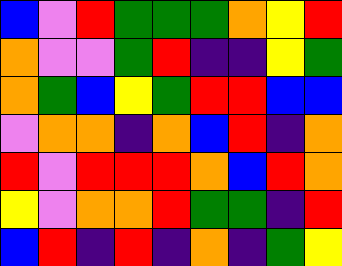[["blue", "violet", "red", "green", "green", "green", "orange", "yellow", "red"], ["orange", "violet", "violet", "green", "red", "indigo", "indigo", "yellow", "green"], ["orange", "green", "blue", "yellow", "green", "red", "red", "blue", "blue"], ["violet", "orange", "orange", "indigo", "orange", "blue", "red", "indigo", "orange"], ["red", "violet", "red", "red", "red", "orange", "blue", "red", "orange"], ["yellow", "violet", "orange", "orange", "red", "green", "green", "indigo", "red"], ["blue", "red", "indigo", "red", "indigo", "orange", "indigo", "green", "yellow"]]